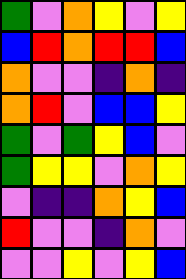[["green", "violet", "orange", "yellow", "violet", "yellow"], ["blue", "red", "orange", "red", "red", "blue"], ["orange", "violet", "violet", "indigo", "orange", "indigo"], ["orange", "red", "violet", "blue", "blue", "yellow"], ["green", "violet", "green", "yellow", "blue", "violet"], ["green", "yellow", "yellow", "violet", "orange", "yellow"], ["violet", "indigo", "indigo", "orange", "yellow", "blue"], ["red", "violet", "violet", "indigo", "orange", "violet"], ["violet", "violet", "yellow", "violet", "yellow", "blue"]]